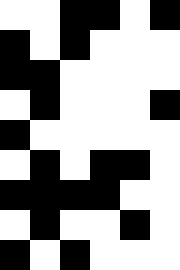[["white", "white", "black", "black", "white", "black"], ["black", "white", "black", "white", "white", "white"], ["black", "black", "white", "white", "white", "white"], ["white", "black", "white", "white", "white", "black"], ["black", "white", "white", "white", "white", "white"], ["white", "black", "white", "black", "black", "white"], ["black", "black", "black", "black", "white", "white"], ["white", "black", "white", "white", "black", "white"], ["black", "white", "black", "white", "white", "white"]]